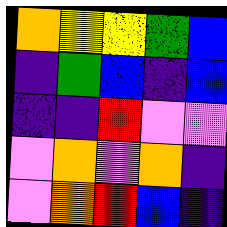[["orange", "yellow", "yellow", "green", "blue"], ["indigo", "green", "blue", "indigo", "blue"], ["indigo", "indigo", "red", "violet", "violet"], ["violet", "orange", "violet", "orange", "indigo"], ["violet", "orange", "red", "blue", "indigo"]]